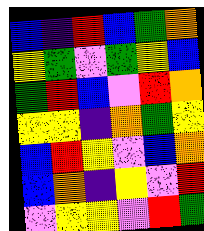[["blue", "indigo", "red", "blue", "green", "orange"], ["yellow", "green", "violet", "green", "yellow", "blue"], ["green", "red", "blue", "violet", "red", "orange"], ["yellow", "yellow", "indigo", "orange", "green", "yellow"], ["blue", "red", "yellow", "violet", "blue", "orange"], ["blue", "orange", "indigo", "yellow", "violet", "red"], ["violet", "yellow", "yellow", "violet", "red", "green"]]